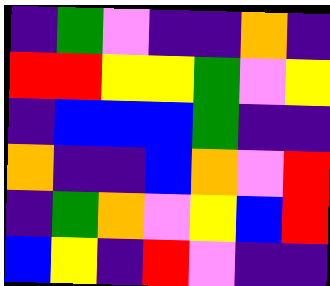[["indigo", "green", "violet", "indigo", "indigo", "orange", "indigo"], ["red", "red", "yellow", "yellow", "green", "violet", "yellow"], ["indigo", "blue", "blue", "blue", "green", "indigo", "indigo"], ["orange", "indigo", "indigo", "blue", "orange", "violet", "red"], ["indigo", "green", "orange", "violet", "yellow", "blue", "red"], ["blue", "yellow", "indigo", "red", "violet", "indigo", "indigo"]]